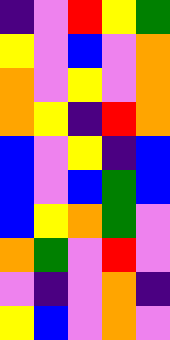[["indigo", "violet", "red", "yellow", "green"], ["yellow", "violet", "blue", "violet", "orange"], ["orange", "violet", "yellow", "violet", "orange"], ["orange", "yellow", "indigo", "red", "orange"], ["blue", "violet", "yellow", "indigo", "blue"], ["blue", "violet", "blue", "green", "blue"], ["blue", "yellow", "orange", "green", "violet"], ["orange", "green", "violet", "red", "violet"], ["violet", "indigo", "violet", "orange", "indigo"], ["yellow", "blue", "violet", "orange", "violet"]]